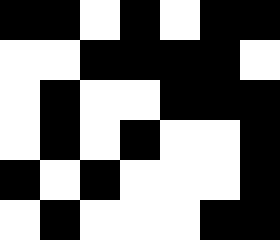[["black", "black", "white", "black", "white", "black", "black"], ["white", "white", "black", "black", "black", "black", "white"], ["white", "black", "white", "white", "black", "black", "black"], ["white", "black", "white", "black", "white", "white", "black"], ["black", "white", "black", "white", "white", "white", "black"], ["white", "black", "white", "white", "white", "black", "black"]]